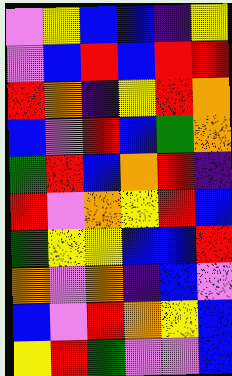[["violet", "yellow", "blue", "blue", "indigo", "yellow"], ["violet", "blue", "red", "blue", "red", "red"], ["red", "orange", "indigo", "yellow", "red", "orange"], ["blue", "violet", "red", "blue", "green", "orange"], ["green", "red", "blue", "orange", "red", "indigo"], ["red", "violet", "orange", "yellow", "red", "blue"], ["green", "yellow", "yellow", "blue", "blue", "red"], ["orange", "violet", "orange", "indigo", "blue", "violet"], ["blue", "violet", "red", "orange", "yellow", "blue"], ["yellow", "red", "green", "violet", "violet", "blue"]]